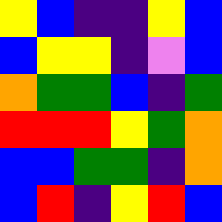[["yellow", "blue", "indigo", "indigo", "yellow", "blue"], ["blue", "yellow", "yellow", "indigo", "violet", "blue"], ["orange", "green", "green", "blue", "indigo", "green"], ["red", "red", "red", "yellow", "green", "orange"], ["blue", "blue", "green", "green", "indigo", "orange"], ["blue", "red", "indigo", "yellow", "red", "blue"]]